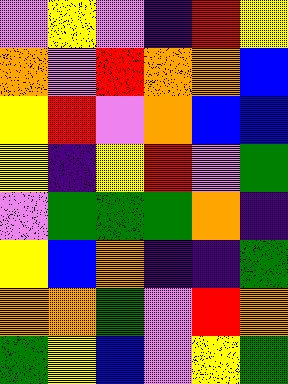[["violet", "yellow", "violet", "indigo", "red", "yellow"], ["orange", "violet", "red", "orange", "orange", "blue"], ["yellow", "red", "violet", "orange", "blue", "blue"], ["yellow", "indigo", "yellow", "red", "violet", "green"], ["violet", "green", "green", "green", "orange", "indigo"], ["yellow", "blue", "orange", "indigo", "indigo", "green"], ["orange", "orange", "green", "violet", "red", "orange"], ["green", "yellow", "blue", "violet", "yellow", "green"]]